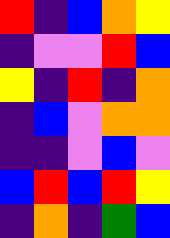[["red", "indigo", "blue", "orange", "yellow"], ["indigo", "violet", "violet", "red", "blue"], ["yellow", "indigo", "red", "indigo", "orange"], ["indigo", "blue", "violet", "orange", "orange"], ["indigo", "indigo", "violet", "blue", "violet"], ["blue", "red", "blue", "red", "yellow"], ["indigo", "orange", "indigo", "green", "blue"]]